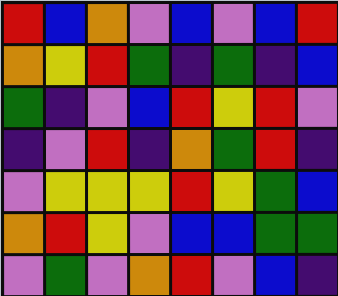[["red", "blue", "orange", "violet", "blue", "violet", "blue", "red"], ["orange", "yellow", "red", "green", "indigo", "green", "indigo", "blue"], ["green", "indigo", "violet", "blue", "red", "yellow", "red", "violet"], ["indigo", "violet", "red", "indigo", "orange", "green", "red", "indigo"], ["violet", "yellow", "yellow", "yellow", "red", "yellow", "green", "blue"], ["orange", "red", "yellow", "violet", "blue", "blue", "green", "green"], ["violet", "green", "violet", "orange", "red", "violet", "blue", "indigo"]]